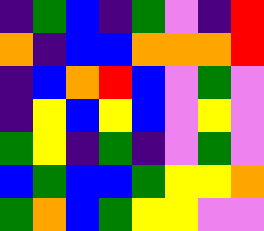[["indigo", "green", "blue", "indigo", "green", "violet", "indigo", "red"], ["orange", "indigo", "blue", "blue", "orange", "orange", "orange", "red"], ["indigo", "blue", "orange", "red", "blue", "violet", "green", "violet"], ["indigo", "yellow", "blue", "yellow", "blue", "violet", "yellow", "violet"], ["green", "yellow", "indigo", "green", "indigo", "violet", "green", "violet"], ["blue", "green", "blue", "blue", "green", "yellow", "yellow", "orange"], ["green", "orange", "blue", "green", "yellow", "yellow", "violet", "violet"]]